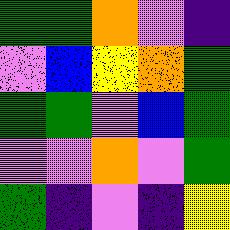[["green", "green", "orange", "violet", "indigo"], ["violet", "blue", "yellow", "orange", "green"], ["green", "green", "violet", "blue", "green"], ["violet", "violet", "orange", "violet", "green"], ["green", "indigo", "violet", "indigo", "yellow"]]